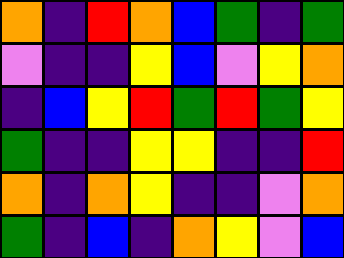[["orange", "indigo", "red", "orange", "blue", "green", "indigo", "green"], ["violet", "indigo", "indigo", "yellow", "blue", "violet", "yellow", "orange"], ["indigo", "blue", "yellow", "red", "green", "red", "green", "yellow"], ["green", "indigo", "indigo", "yellow", "yellow", "indigo", "indigo", "red"], ["orange", "indigo", "orange", "yellow", "indigo", "indigo", "violet", "orange"], ["green", "indigo", "blue", "indigo", "orange", "yellow", "violet", "blue"]]